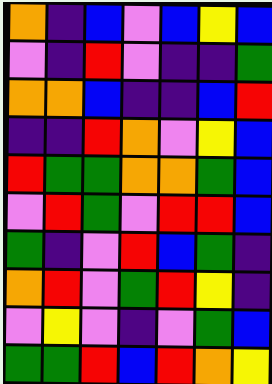[["orange", "indigo", "blue", "violet", "blue", "yellow", "blue"], ["violet", "indigo", "red", "violet", "indigo", "indigo", "green"], ["orange", "orange", "blue", "indigo", "indigo", "blue", "red"], ["indigo", "indigo", "red", "orange", "violet", "yellow", "blue"], ["red", "green", "green", "orange", "orange", "green", "blue"], ["violet", "red", "green", "violet", "red", "red", "blue"], ["green", "indigo", "violet", "red", "blue", "green", "indigo"], ["orange", "red", "violet", "green", "red", "yellow", "indigo"], ["violet", "yellow", "violet", "indigo", "violet", "green", "blue"], ["green", "green", "red", "blue", "red", "orange", "yellow"]]